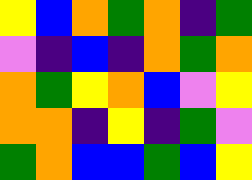[["yellow", "blue", "orange", "green", "orange", "indigo", "green"], ["violet", "indigo", "blue", "indigo", "orange", "green", "orange"], ["orange", "green", "yellow", "orange", "blue", "violet", "yellow"], ["orange", "orange", "indigo", "yellow", "indigo", "green", "violet"], ["green", "orange", "blue", "blue", "green", "blue", "yellow"]]